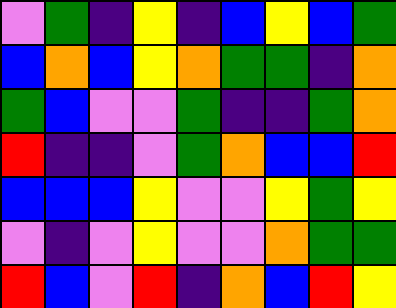[["violet", "green", "indigo", "yellow", "indigo", "blue", "yellow", "blue", "green"], ["blue", "orange", "blue", "yellow", "orange", "green", "green", "indigo", "orange"], ["green", "blue", "violet", "violet", "green", "indigo", "indigo", "green", "orange"], ["red", "indigo", "indigo", "violet", "green", "orange", "blue", "blue", "red"], ["blue", "blue", "blue", "yellow", "violet", "violet", "yellow", "green", "yellow"], ["violet", "indigo", "violet", "yellow", "violet", "violet", "orange", "green", "green"], ["red", "blue", "violet", "red", "indigo", "orange", "blue", "red", "yellow"]]